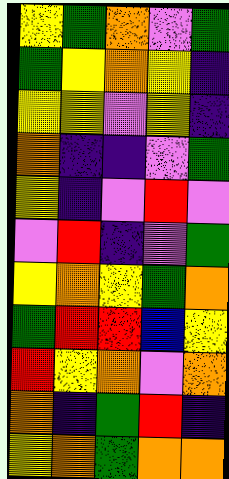[["yellow", "green", "orange", "violet", "green"], ["green", "yellow", "orange", "yellow", "indigo"], ["yellow", "yellow", "violet", "yellow", "indigo"], ["orange", "indigo", "indigo", "violet", "green"], ["yellow", "indigo", "violet", "red", "violet"], ["violet", "red", "indigo", "violet", "green"], ["yellow", "orange", "yellow", "green", "orange"], ["green", "red", "red", "blue", "yellow"], ["red", "yellow", "orange", "violet", "orange"], ["orange", "indigo", "green", "red", "indigo"], ["yellow", "orange", "green", "orange", "orange"]]